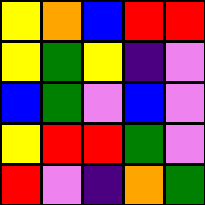[["yellow", "orange", "blue", "red", "red"], ["yellow", "green", "yellow", "indigo", "violet"], ["blue", "green", "violet", "blue", "violet"], ["yellow", "red", "red", "green", "violet"], ["red", "violet", "indigo", "orange", "green"]]